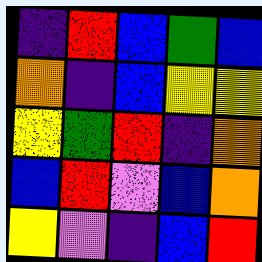[["indigo", "red", "blue", "green", "blue"], ["orange", "indigo", "blue", "yellow", "yellow"], ["yellow", "green", "red", "indigo", "orange"], ["blue", "red", "violet", "blue", "orange"], ["yellow", "violet", "indigo", "blue", "red"]]